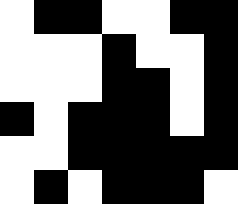[["white", "black", "black", "white", "white", "black", "black"], ["white", "white", "white", "black", "white", "white", "black"], ["white", "white", "white", "black", "black", "white", "black"], ["black", "white", "black", "black", "black", "white", "black"], ["white", "white", "black", "black", "black", "black", "black"], ["white", "black", "white", "black", "black", "black", "white"]]